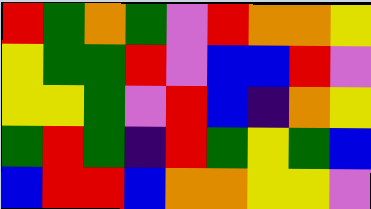[["red", "green", "orange", "green", "violet", "red", "orange", "orange", "yellow"], ["yellow", "green", "green", "red", "violet", "blue", "blue", "red", "violet"], ["yellow", "yellow", "green", "violet", "red", "blue", "indigo", "orange", "yellow"], ["green", "red", "green", "indigo", "red", "green", "yellow", "green", "blue"], ["blue", "red", "red", "blue", "orange", "orange", "yellow", "yellow", "violet"]]